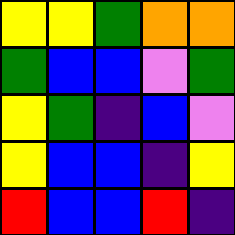[["yellow", "yellow", "green", "orange", "orange"], ["green", "blue", "blue", "violet", "green"], ["yellow", "green", "indigo", "blue", "violet"], ["yellow", "blue", "blue", "indigo", "yellow"], ["red", "blue", "blue", "red", "indigo"]]